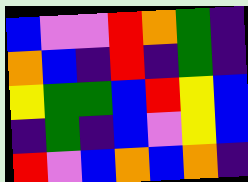[["blue", "violet", "violet", "red", "orange", "green", "indigo"], ["orange", "blue", "indigo", "red", "indigo", "green", "indigo"], ["yellow", "green", "green", "blue", "red", "yellow", "blue"], ["indigo", "green", "indigo", "blue", "violet", "yellow", "blue"], ["red", "violet", "blue", "orange", "blue", "orange", "indigo"]]